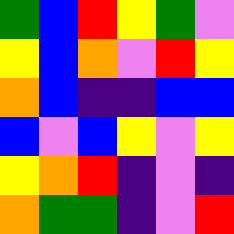[["green", "blue", "red", "yellow", "green", "violet"], ["yellow", "blue", "orange", "violet", "red", "yellow"], ["orange", "blue", "indigo", "indigo", "blue", "blue"], ["blue", "violet", "blue", "yellow", "violet", "yellow"], ["yellow", "orange", "red", "indigo", "violet", "indigo"], ["orange", "green", "green", "indigo", "violet", "red"]]